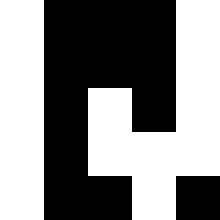[["white", "black", "black", "black", "white"], ["white", "black", "black", "black", "white"], ["white", "black", "white", "black", "white"], ["white", "black", "white", "white", "white"], ["white", "black", "black", "white", "black"]]